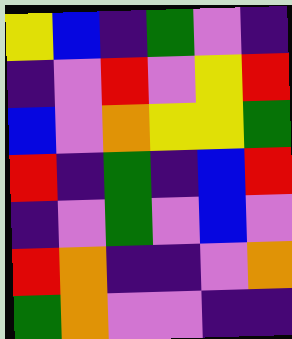[["yellow", "blue", "indigo", "green", "violet", "indigo"], ["indigo", "violet", "red", "violet", "yellow", "red"], ["blue", "violet", "orange", "yellow", "yellow", "green"], ["red", "indigo", "green", "indigo", "blue", "red"], ["indigo", "violet", "green", "violet", "blue", "violet"], ["red", "orange", "indigo", "indigo", "violet", "orange"], ["green", "orange", "violet", "violet", "indigo", "indigo"]]